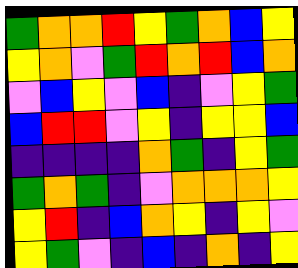[["green", "orange", "orange", "red", "yellow", "green", "orange", "blue", "yellow"], ["yellow", "orange", "violet", "green", "red", "orange", "red", "blue", "orange"], ["violet", "blue", "yellow", "violet", "blue", "indigo", "violet", "yellow", "green"], ["blue", "red", "red", "violet", "yellow", "indigo", "yellow", "yellow", "blue"], ["indigo", "indigo", "indigo", "indigo", "orange", "green", "indigo", "yellow", "green"], ["green", "orange", "green", "indigo", "violet", "orange", "orange", "orange", "yellow"], ["yellow", "red", "indigo", "blue", "orange", "yellow", "indigo", "yellow", "violet"], ["yellow", "green", "violet", "indigo", "blue", "indigo", "orange", "indigo", "yellow"]]